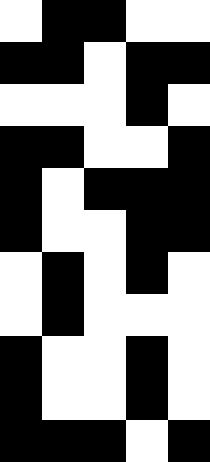[["white", "black", "black", "white", "white"], ["black", "black", "white", "black", "black"], ["white", "white", "white", "black", "white"], ["black", "black", "white", "white", "black"], ["black", "white", "black", "black", "black"], ["black", "white", "white", "black", "black"], ["white", "black", "white", "black", "white"], ["white", "black", "white", "white", "white"], ["black", "white", "white", "black", "white"], ["black", "white", "white", "black", "white"], ["black", "black", "black", "white", "black"]]